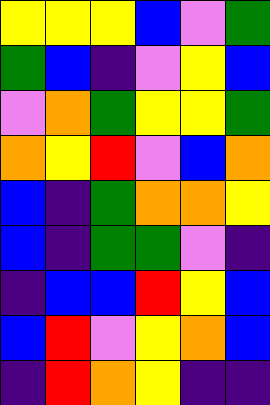[["yellow", "yellow", "yellow", "blue", "violet", "green"], ["green", "blue", "indigo", "violet", "yellow", "blue"], ["violet", "orange", "green", "yellow", "yellow", "green"], ["orange", "yellow", "red", "violet", "blue", "orange"], ["blue", "indigo", "green", "orange", "orange", "yellow"], ["blue", "indigo", "green", "green", "violet", "indigo"], ["indigo", "blue", "blue", "red", "yellow", "blue"], ["blue", "red", "violet", "yellow", "orange", "blue"], ["indigo", "red", "orange", "yellow", "indigo", "indigo"]]